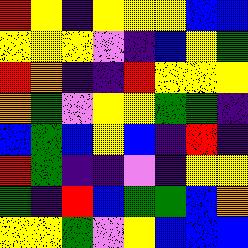[["red", "yellow", "indigo", "yellow", "yellow", "yellow", "blue", "blue"], ["yellow", "yellow", "yellow", "violet", "indigo", "blue", "yellow", "green"], ["red", "orange", "indigo", "indigo", "red", "yellow", "yellow", "yellow"], ["orange", "green", "violet", "yellow", "yellow", "green", "green", "indigo"], ["blue", "green", "blue", "yellow", "blue", "indigo", "red", "indigo"], ["red", "green", "indigo", "indigo", "violet", "indigo", "yellow", "yellow"], ["green", "indigo", "red", "blue", "green", "green", "blue", "orange"], ["yellow", "yellow", "green", "violet", "yellow", "blue", "blue", "blue"]]